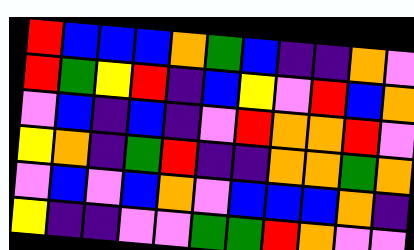[["red", "blue", "blue", "blue", "orange", "green", "blue", "indigo", "indigo", "orange", "violet"], ["red", "green", "yellow", "red", "indigo", "blue", "yellow", "violet", "red", "blue", "orange"], ["violet", "blue", "indigo", "blue", "indigo", "violet", "red", "orange", "orange", "red", "violet"], ["yellow", "orange", "indigo", "green", "red", "indigo", "indigo", "orange", "orange", "green", "orange"], ["violet", "blue", "violet", "blue", "orange", "violet", "blue", "blue", "blue", "orange", "indigo"], ["yellow", "indigo", "indigo", "violet", "violet", "green", "green", "red", "orange", "violet", "violet"]]